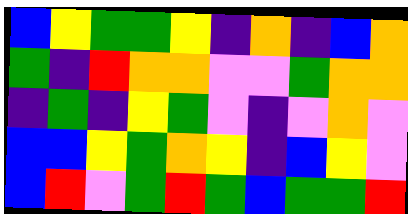[["blue", "yellow", "green", "green", "yellow", "indigo", "orange", "indigo", "blue", "orange"], ["green", "indigo", "red", "orange", "orange", "violet", "violet", "green", "orange", "orange"], ["indigo", "green", "indigo", "yellow", "green", "violet", "indigo", "violet", "orange", "violet"], ["blue", "blue", "yellow", "green", "orange", "yellow", "indigo", "blue", "yellow", "violet"], ["blue", "red", "violet", "green", "red", "green", "blue", "green", "green", "red"]]